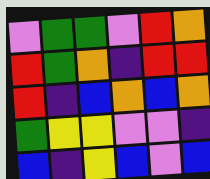[["violet", "green", "green", "violet", "red", "orange"], ["red", "green", "orange", "indigo", "red", "red"], ["red", "indigo", "blue", "orange", "blue", "orange"], ["green", "yellow", "yellow", "violet", "violet", "indigo"], ["blue", "indigo", "yellow", "blue", "violet", "blue"]]